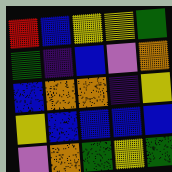[["red", "blue", "yellow", "yellow", "green"], ["green", "indigo", "blue", "violet", "orange"], ["blue", "orange", "orange", "indigo", "yellow"], ["yellow", "blue", "blue", "blue", "blue"], ["violet", "orange", "green", "yellow", "green"]]